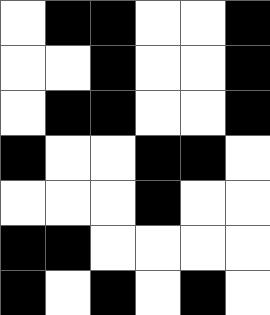[["white", "black", "black", "white", "white", "black"], ["white", "white", "black", "white", "white", "black"], ["white", "black", "black", "white", "white", "black"], ["black", "white", "white", "black", "black", "white"], ["white", "white", "white", "black", "white", "white"], ["black", "black", "white", "white", "white", "white"], ["black", "white", "black", "white", "black", "white"]]